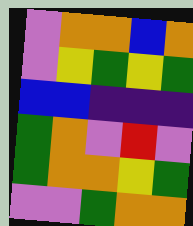[["violet", "orange", "orange", "blue", "orange"], ["violet", "yellow", "green", "yellow", "green"], ["blue", "blue", "indigo", "indigo", "indigo"], ["green", "orange", "violet", "red", "violet"], ["green", "orange", "orange", "yellow", "green"], ["violet", "violet", "green", "orange", "orange"]]